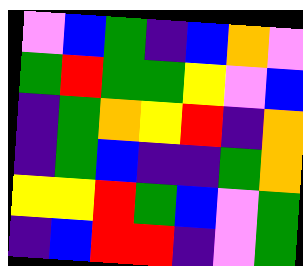[["violet", "blue", "green", "indigo", "blue", "orange", "violet"], ["green", "red", "green", "green", "yellow", "violet", "blue"], ["indigo", "green", "orange", "yellow", "red", "indigo", "orange"], ["indigo", "green", "blue", "indigo", "indigo", "green", "orange"], ["yellow", "yellow", "red", "green", "blue", "violet", "green"], ["indigo", "blue", "red", "red", "indigo", "violet", "green"]]